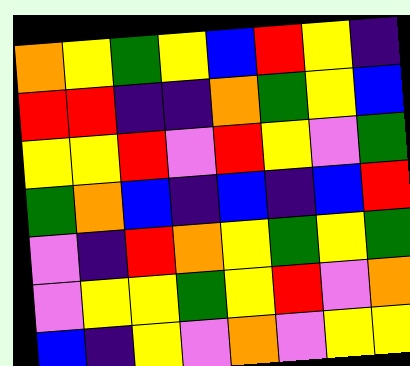[["orange", "yellow", "green", "yellow", "blue", "red", "yellow", "indigo"], ["red", "red", "indigo", "indigo", "orange", "green", "yellow", "blue"], ["yellow", "yellow", "red", "violet", "red", "yellow", "violet", "green"], ["green", "orange", "blue", "indigo", "blue", "indigo", "blue", "red"], ["violet", "indigo", "red", "orange", "yellow", "green", "yellow", "green"], ["violet", "yellow", "yellow", "green", "yellow", "red", "violet", "orange"], ["blue", "indigo", "yellow", "violet", "orange", "violet", "yellow", "yellow"]]